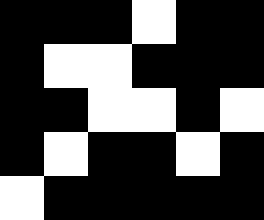[["black", "black", "black", "white", "black", "black"], ["black", "white", "white", "black", "black", "black"], ["black", "black", "white", "white", "black", "white"], ["black", "white", "black", "black", "white", "black"], ["white", "black", "black", "black", "black", "black"]]